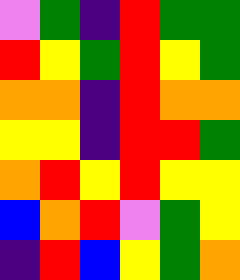[["violet", "green", "indigo", "red", "green", "green"], ["red", "yellow", "green", "red", "yellow", "green"], ["orange", "orange", "indigo", "red", "orange", "orange"], ["yellow", "yellow", "indigo", "red", "red", "green"], ["orange", "red", "yellow", "red", "yellow", "yellow"], ["blue", "orange", "red", "violet", "green", "yellow"], ["indigo", "red", "blue", "yellow", "green", "orange"]]